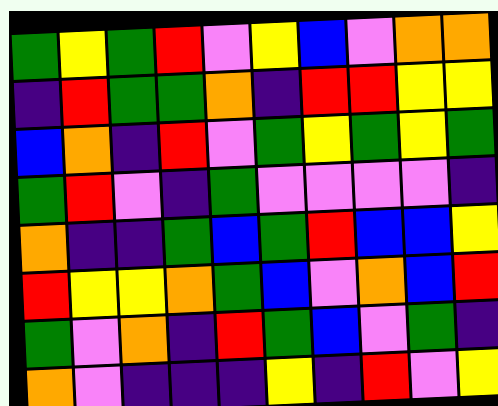[["green", "yellow", "green", "red", "violet", "yellow", "blue", "violet", "orange", "orange"], ["indigo", "red", "green", "green", "orange", "indigo", "red", "red", "yellow", "yellow"], ["blue", "orange", "indigo", "red", "violet", "green", "yellow", "green", "yellow", "green"], ["green", "red", "violet", "indigo", "green", "violet", "violet", "violet", "violet", "indigo"], ["orange", "indigo", "indigo", "green", "blue", "green", "red", "blue", "blue", "yellow"], ["red", "yellow", "yellow", "orange", "green", "blue", "violet", "orange", "blue", "red"], ["green", "violet", "orange", "indigo", "red", "green", "blue", "violet", "green", "indigo"], ["orange", "violet", "indigo", "indigo", "indigo", "yellow", "indigo", "red", "violet", "yellow"]]